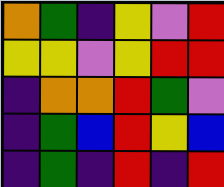[["orange", "green", "indigo", "yellow", "violet", "red"], ["yellow", "yellow", "violet", "yellow", "red", "red"], ["indigo", "orange", "orange", "red", "green", "violet"], ["indigo", "green", "blue", "red", "yellow", "blue"], ["indigo", "green", "indigo", "red", "indigo", "red"]]